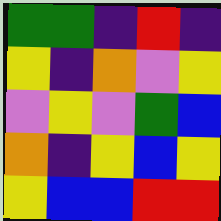[["green", "green", "indigo", "red", "indigo"], ["yellow", "indigo", "orange", "violet", "yellow"], ["violet", "yellow", "violet", "green", "blue"], ["orange", "indigo", "yellow", "blue", "yellow"], ["yellow", "blue", "blue", "red", "red"]]